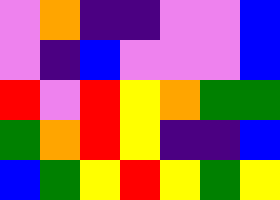[["violet", "orange", "indigo", "indigo", "violet", "violet", "blue"], ["violet", "indigo", "blue", "violet", "violet", "violet", "blue"], ["red", "violet", "red", "yellow", "orange", "green", "green"], ["green", "orange", "red", "yellow", "indigo", "indigo", "blue"], ["blue", "green", "yellow", "red", "yellow", "green", "yellow"]]